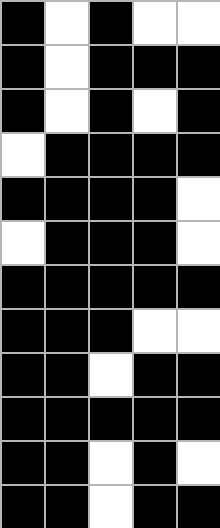[["black", "white", "black", "white", "white"], ["black", "white", "black", "black", "black"], ["black", "white", "black", "white", "black"], ["white", "black", "black", "black", "black"], ["black", "black", "black", "black", "white"], ["white", "black", "black", "black", "white"], ["black", "black", "black", "black", "black"], ["black", "black", "black", "white", "white"], ["black", "black", "white", "black", "black"], ["black", "black", "black", "black", "black"], ["black", "black", "white", "black", "white"], ["black", "black", "white", "black", "black"]]